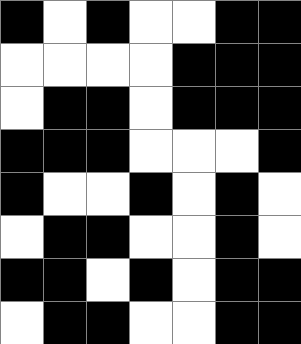[["black", "white", "black", "white", "white", "black", "black"], ["white", "white", "white", "white", "black", "black", "black"], ["white", "black", "black", "white", "black", "black", "black"], ["black", "black", "black", "white", "white", "white", "black"], ["black", "white", "white", "black", "white", "black", "white"], ["white", "black", "black", "white", "white", "black", "white"], ["black", "black", "white", "black", "white", "black", "black"], ["white", "black", "black", "white", "white", "black", "black"]]